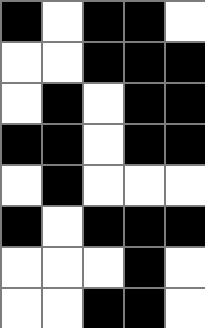[["black", "white", "black", "black", "white"], ["white", "white", "black", "black", "black"], ["white", "black", "white", "black", "black"], ["black", "black", "white", "black", "black"], ["white", "black", "white", "white", "white"], ["black", "white", "black", "black", "black"], ["white", "white", "white", "black", "white"], ["white", "white", "black", "black", "white"]]